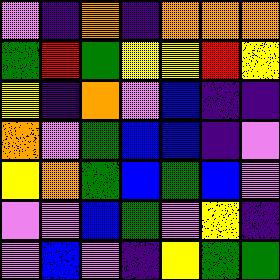[["violet", "indigo", "orange", "indigo", "orange", "orange", "orange"], ["green", "red", "green", "yellow", "yellow", "red", "yellow"], ["yellow", "indigo", "orange", "violet", "blue", "indigo", "indigo"], ["orange", "violet", "green", "blue", "blue", "indigo", "violet"], ["yellow", "orange", "green", "blue", "green", "blue", "violet"], ["violet", "violet", "blue", "green", "violet", "yellow", "indigo"], ["violet", "blue", "violet", "indigo", "yellow", "green", "green"]]